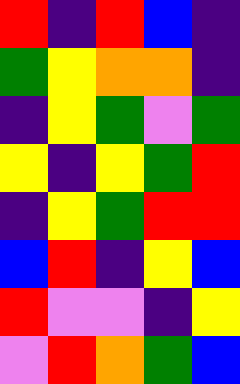[["red", "indigo", "red", "blue", "indigo"], ["green", "yellow", "orange", "orange", "indigo"], ["indigo", "yellow", "green", "violet", "green"], ["yellow", "indigo", "yellow", "green", "red"], ["indigo", "yellow", "green", "red", "red"], ["blue", "red", "indigo", "yellow", "blue"], ["red", "violet", "violet", "indigo", "yellow"], ["violet", "red", "orange", "green", "blue"]]